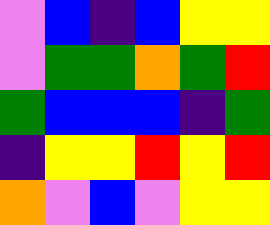[["violet", "blue", "indigo", "blue", "yellow", "yellow"], ["violet", "green", "green", "orange", "green", "red"], ["green", "blue", "blue", "blue", "indigo", "green"], ["indigo", "yellow", "yellow", "red", "yellow", "red"], ["orange", "violet", "blue", "violet", "yellow", "yellow"]]